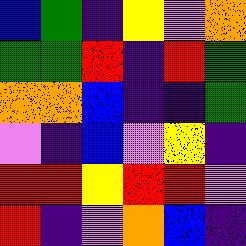[["blue", "green", "indigo", "yellow", "violet", "orange"], ["green", "green", "red", "indigo", "red", "green"], ["orange", "orange", "blue", "indigo", "indigo", "green"], ["violet", "indigo", "blue", "violet", "yellow", "indigo"], ["red", "red", "yellow", "red", "red", "violet"], ["red", "indigo", "violet", "orange", "blue", "indigo"]]